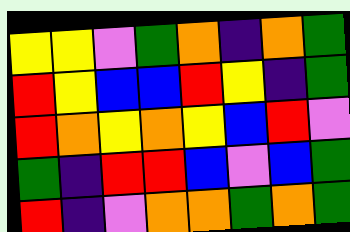[["yellow", "yellow", "violet", "green", "orange", "indigo", "orange", "green"], ["red", "yellow", "blue", "blue", "red", "yellow", "indigo", "green"], ["red", "orange", "yellow", "orange", "yellow", "blue", "red", "violet"], ["green", "indigo", "red", "red", "blue", "violet", "blue", "green"], ["red", "indigo", "violet", "orange", "orange", "green", "orange", "green"]]